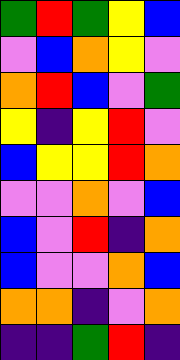[["green", "red", "green", "yellow", "blue"], ["violet", "blue", "orange", "yellow", "violet"], ["orange", "red", "blue", "violet", "green"], ["yellow", "indigo", "yellow", "red", "violet"], ["blue", "yellow", "yellow", "red", "orange"], ["violet", "violet", "orange", "violet", "blue"], ["blue", "violet", "red", "indigo", "orange"], ["blue", "violet", "violet", "orange", "blue"], ["orange", "orange", "indigo", "violet", "orange"], ["indigo", "indigo", "green", "red", "indigo"]]